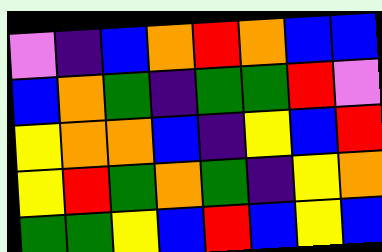[["violet", "indigo", "blue", "orange", "red", "orange", "blue", "blue"], ["blue", "orange", "green", "indigo", "green", "green", "red", "violet"], ["yellow", "orange", "orange", "blue", "indigo", "yellow", "blue", "red"], ["yellow", "red", "green", "orange", "green", "indigo", "yellow", "orange"], ["green", "green", "yellow", "blue", "red", "blue", "yellow", "blue"]]